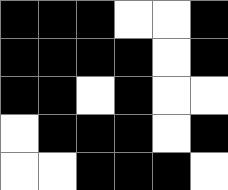[["black", "black", "black", "white", "white", "black"], ["black", "black", "black", "black", "white", "black"], ["black", "black", "white", "black", "white", "white"], ["white", "black", "black", "black", "white", "black"], ["white", "white", "black", "black", "black", "white"]]